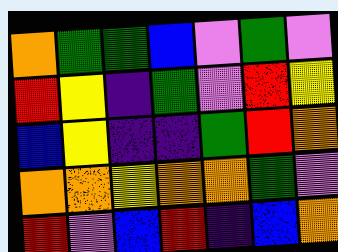[["orange", "green", "green", "blue", "violet", "green", "violet"], ["red", "yellow", "indigo", "green", "violet", "red", "yellow"], ["blue", "yellow", "indigo", "indigo", "green", "red", "orange"], ["orange", "orange", "yellow", "orange", "orange", "green", "violet"], ["red", "violet", "blue", "red", "indigo", "blue", "orange"]]